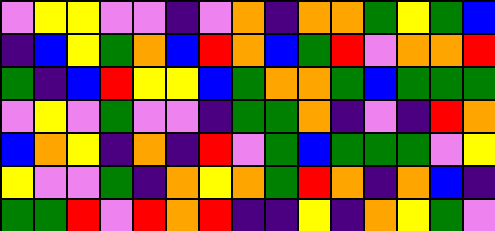[["violet", "yellow", "yellow", "violet", "violet", "indigo", "violet", "orange", "indigo", "orange", "orange", "green", "yellow", "green", "blue"], ["indigo", "blue", "yellow", "green", "orange", "blue", "red", "orange", "blue", "green", "red", "violet", "orange", "orange", "red"], ["green", "indigo", "blue", "red", "yellow", "yellow", "blue", "green", "orange", "orange", "green", "blue", "green", "green", "green"], ["violet", "yellow", "violet", "green", "violet", "violet", "indigo", "green", "green", "orange", "indigo", "violet", "indigo", "red", "orange"], ["blue", "orange", "yellow", "indigo", "orange", "indigo", "red", "violet", "green", "blue", "green", "green", "green", "violet", "yellow"], ["yellow", "violet", "violet", "green", "indigo", "orange", "yellow", "orange", "green", "red", "orange", "indigo", "orange", "blue", "indigo"], ["green", "green", "red", "violet", "red", "orange", "red", "indigo", "indigo", "yellow", "indigo", "orange", "yellow", "green", "violet"]]